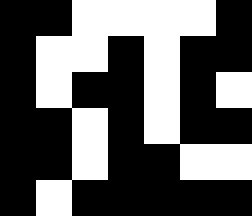[["black", "black", "white", "white", "white", "white", "black"], ["black", "white", "white", "black", "white", "black", "black"], ["black", "white", "black", "black", "white", "black", "white"], ["black", "black", "white", "black", "white", "black", "black"], ["black", "black", "white", "black", "black", "white", "white"], ["black", "white", "black", "black", "black", "black", "black"]]